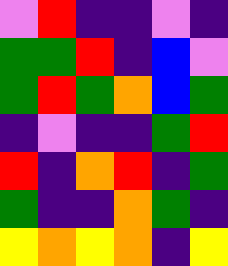[["violet", "red", "indigo", "indigo", "violet", "indigo"], ["green", "green", "red", "indigo", "blue", "violet"], ["green", "red", "green", "orange", "blue", "green"], ["indigo", "violet", "indigo", "indigo", "green", "red"], ["red", "indigo", "orange", "red", "indigo", "green"], ["green", "indigo", "indigo", "orange", "green", "indigo"], ["yellow", "orange", "yellow", "orange", "indigo", "yellow"]]